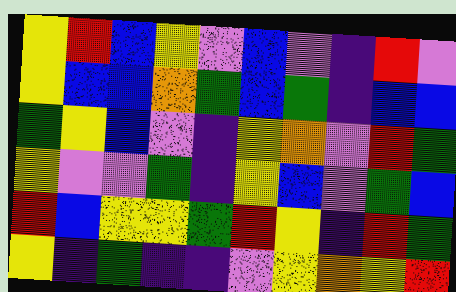[["yellow", "red", "blue", "yellow", "violet", "blue", "violet", "indigo", "red", "violet"], ["yellow", "blue", "blue", "orange", "green", "blue", "green", "indigo", "blue", "blue"], ["green", "yellow", "blue", "violet", "indigo", "yellow", "orange", "violet", "red", "green"], ["yellow", "violet", "violet", "green", "indigo", "yellow", "blue", "violet", "green", "blue"], ["red", "blue", "yellow", "yellow", "green", "red", "yellow", "indigo", "red", "green"], ["yellow", "indigo", "green", "indigo", "indigo", "violet", "yellow", "orange", "yellow", "red"]]